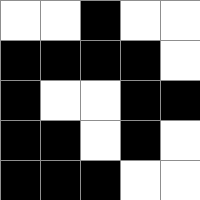[["white", "white", "black", "white", "white"], ["black", "black", "black", "black", "white"], ["black", "white", "white", "black", "black"], ["black", "black", "white", "black", "white"], ["black", "black", "black", "white", "white"]]